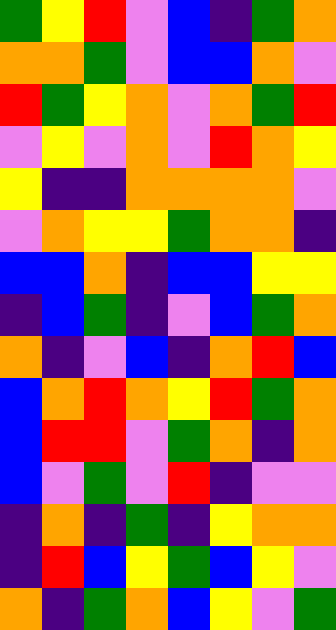[["green", "yellow", "red", "violet", "blue", "indigo", "green", "orange"], ["orange", "orange", "green", "violet", "blue", "blue", "orange", "violet"], ["red", "green", "yellow", "orange", "violet", "orange", "green", "red"], ["violet", "yellow", "violet", "orange", "violet", "red", "orange", "yellow"], ["yellow", "indigo", "indigo", "orange", "orange", "orange", "orange", "violet"], ["violet", "orange", "yellow", "yellow", "green", "orange", "orange", "indigo"], ["blue", "blue", "orange", "indigo", "blue", "blue", "yellow", "yellow"], ["indigo", "blue", "green", "indigo", "violet", "blue", "green", "orange"], ["orange", "indigo", "violet", "blue", "indigo", "orange", "red", "blue"], ["blue", "orange", "red", "orange", "yellow", "red", "green", "orange"], ["blue", "red", "red", "violet", "green", "orange", "indigo", "orange"], ["blue", "violet", "green", "violet", "red", "indigo", "violet", "violet"], ["indigo", "orange", "indigo", "green", "indigo", "yellow", "orange", "orange"], ["indigo", "red", "blue", "yellow", "green", "blue", "yellow", "violet"], ["orange", "indigo", "green", "orange", "blue", "yellow", "violet", "green"]]